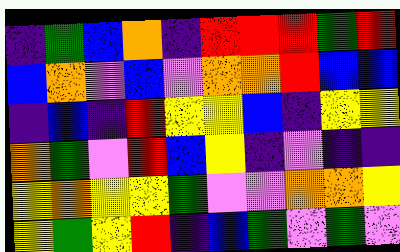[["indigo", "green", "blue", "orange", "indigo", "red", "red", "red", "green", "red"], ["blue", "orange", "violet", "blue", "violet", "orange", "orange", "red", "blue", "blue"], ["indigo", "blue", "indigo", "red", "yellow", "yellow", "blue", "indigo", "yellow", "yellow"], ["orange", "green", "violet", "red", "blue", "yellow", "indigo", "violet", "indigo", "indigo"], ["yellow", "orange", "yellow", "yellow", "green", "violet", "violet", "orange", "orange", "yellow"], ["yellow", "green", "yellow", "red", "indigo", "blue", "green", "violet", "green", "violet"]]